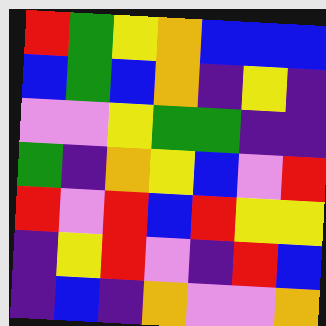[["red", "green", "yellow", "orange", "blue", "blue", "blue"], ["blue", "green", "blue", "orange", "indigo", "yellow", "indigo"], ["violet", "violet", "yellow", "green", "green", "indigo", "indigo"], ["green", "indigo", "orange", "yellow", "blue", "violet", "red"], ["red", "violet", "red", "blue", "red", "yellow", "yellow"], ["indigo", "yellow", "red", "violet", "indigo", "red", "blue"], ["indigo", "blue", "indigo", "orange", "violet", "violet", "orange"]]